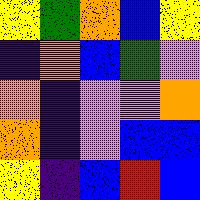[["yellow", "green", "orange", "blue", "yellow"], ["indigo", "orange", "blue", "green", "violet"], ["orange", "indigo", "violet", "violet", "orange"], ["orange", "indigo", "violet", "blue", "blue"], ["yellow", "indigo", "blue", "red", "blue"]]